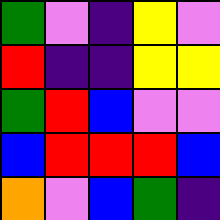[["green", "violet", "indigo", "yellow", "violet"], ["red", "indigo", "indigo", "yellow", "yellow"], ["green", "red", "blue", "violet", "violet"], ["blue", "red", "red", "red", "blue"], ["orange", "violet", "blue", "green", "indigo"]]